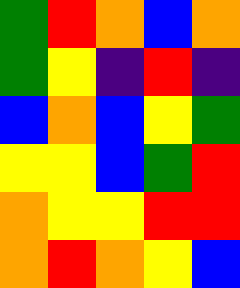[["green", "red", "orange", "blue", "orange"], ["green", "yellow", "indigo", "red", "indigo"], ["blue", "orange", "blue", "yellow", "green"], ["yellow", "yellow", "blue", "green", "red"], ["orange", "yellow", "yellow", "red", "red"], ["orange", "red", "orange", "yellow", "blue"]]